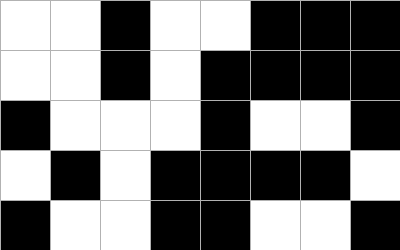[["white", "white", "black", "white", "white", "black", "black", "black"], ["white", "white", "black", "white", "black", "black", "black", "black"], ["black", "white", "white", "white", "black", "white", "white", "black"], ["white", "black", "white", "black", "black", "black", "black", "white"], ["black", "white", "white", "black", "black", "white", "white", "black"]]